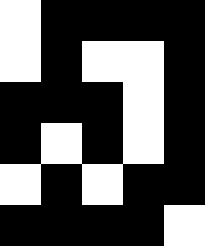[["white", "black", "black", "black", "black"], ["white", "black", "white", "white", "black"], ["black", "black", "black", "white", "black"], ["black", "white", "black", "white", "black"], ["white", "black", "white", "black", "black"], ["black", "black", "black", "black", "white"]]